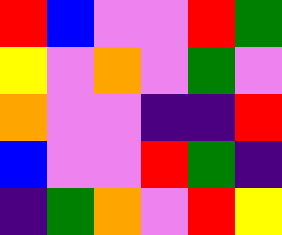[["red", "blue", "violet", "violet", "red", "green"], ["yellow", "violet", "orange", "violet", "green", "violet"], ["orange", "violet", "violet", "indigo", "indigo", "red"], ["blue", "violet", "violet", "red", "green", "indigo"], ["indigo", "green", "orange", "violet", "red", "yellow"]]